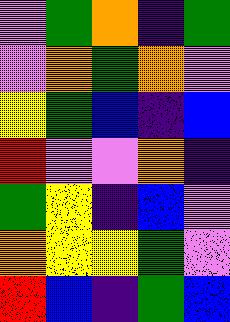[["violet", "green", "orange", "indigo", "green"], ["violet", "orange", "green", "orange", "violet"], ["yellow", "green", "blue", "indigo", "blue"], ["red", "violet", "violet", "orange", "indigo"], ["green", "yellow", "indigo", "blue", "violet"], ["orange", "yellow", "yellow", "green", "violet"], ["red", "blue", "indigo", "green", "blue"]]